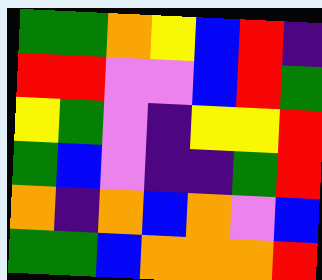[["green", "green", "orange", "yellow", "blue", "red", "indigo"], ["red", "red", "violet", "violet", "blue", "red", "green"], ["yellow", "green", "violet", "indigo", "yellow", "yellow", "red"], ["green", "blue", "violet", "indigo", "indigo", "green", "red"], ["orange", "indigo", "orange", "blue", "orange", "violet", "blue"], ["green", "green", "blue", "orange", "orange", "orange", "red"]]